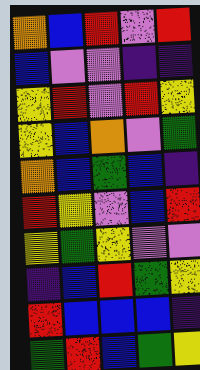[["orange", "blue", "red", "violet", "red"], ["blue", "violet", "violet", "indigo", "indigo"], ["yellow", "red", "violet", "red", "yellow"], ["yellow", "blue", "orange", "violet", "green"], ["orange", "blue", "green", "blue", "indigo"], ["red", "yellow", "violet", "blue", "red"], ["yellow", "green", "yellow", "violet", "violet"], ["indigo", "blue", "red", "green", "yellow"], ["red", "blue", "blue", "blue", "indigo"], ["green", "red", "blue", "green", "yellow"]]